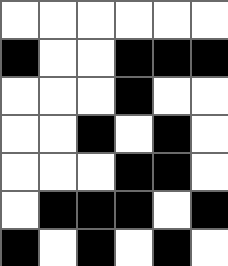[["white", "white", "white", "white", "white", "white"], ["black", "white", "white", "black", "black", "black"], ["white", "white", "white", "black", "white", "white"], ["white", "white", "black", "white", "black", "white"], ["white", "white", "white", "black", "black", "white"], ["white", "black", "black", "black", "white", "black"], ["black", "white", "black", "white", "black", "white"]]